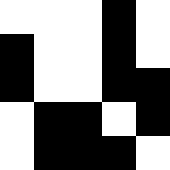[["white", "white", "white", "black", "white"], ["black", "white", "white", "black", "white"], ["black", "white", "white", "black", "black"], ["white", "black", "black", "white", "black"], ["white", "black", "black", "black", "white"]]